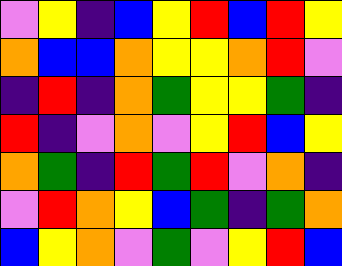[["violet", "yellow", "indigo", "blue", "yellow", "red", "blue", "red", "yellow"], ["orange", "blue", "blue", "orange", "yellow", "yellow", "orange", "red", "violet"], ["indigo", "red", "indigo", "orange", "green", "yellow", "yellow", "green", "indigo"], ["red", "indigo", "violet", "orange", "violet", "yellow", "red", "blue", "yellow"], ["orange", "green", "indigo", "red", "green", "red", "violet", "orange", "indigo"], ["violet", "red", "orange", "yellow", "blue", "green", "indigo", "green", "orange"], ["blue", "yellow", "orange", "violet", "green", "violet", "yellow", "red", "blue"]]